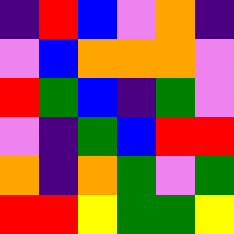[["indigo", "red", "blue", "violet", "orange", "indigo"], ["violet", "blue", "orange", "orange", "orange", "violet"], ["red", "green", "blue", "indigo", "green", "violet"], ["violet", "indigo", "green", "blue", "red", "red"], ["orange", "indigo", "orange", "green", "violet", "green"], ["red", "red", "yellow", "green", "green", "yellow"]]